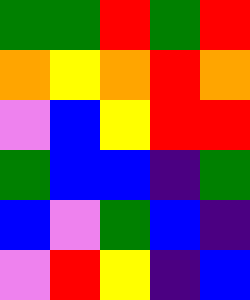[["green", "green", "red", "green", "red"], ["orange", "yellow", "orange", "red", "orange"], ["violet", "blue", "yellow", "red", "red"], ["green", "blue", "blue", "indigo", "green"], ["blue", "violet", "green", "blue", "indigo"], ["violet", "red", "yellow", "indigo", "blue"]]